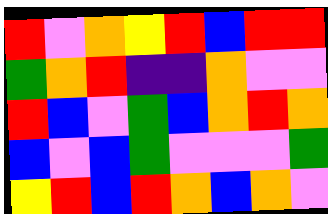[["red", "violet", "orange", "yellow", "red", "blue", "red", "red"], ["green", "orange", "red", "indigo", "indigo", "orange", "violet", "violet"], ["red", "blue", "violet", "green", "blue", "orange", "red", "orange"], ["blue", "violet", "blue", "green", "violet", "violet", "violet", "green"], ["yellow", "red", "blue", "red", "orange", "blue", "orange", "violet"]]